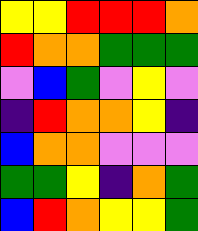[["yellow", "yellow", "red", "red", "red", "orange"], ["red", "orange", "orange", "green", "green", "green"], ["violet", "blue", "green", "violet", "yellow", "violet"], ["indigo", "red", "orange", "orange", "yellow", "indigo"], ["blue", "orange", "orange", "violet", "violet", "violet"], ["green", "green", "yellow", "indigo", "orange", "green"], ["blue", "red", "orange", "yellow", "yellow", "green"]]